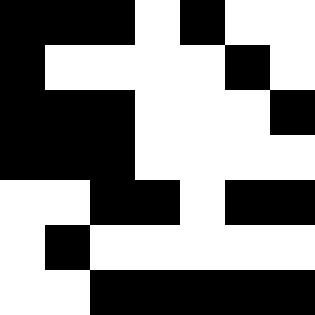[["black", "black", "black", "white", "black", "white", "white"], ["black", "white", "white", "white", "white", "black", "white"], ["black", "black", "black", "white", "white", "white", "black"], ["black", "black", "black", "white", "white", "white", "white"], ["white", "white", "black", "black", "white", "black", "black"], ["white", "black", "white", "white", "white", "white", "white"], ["white", "white", "black", "black", "black", "black", "black"]]